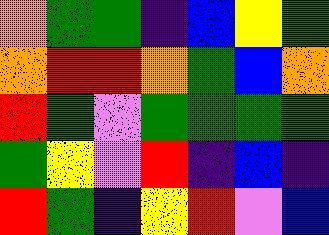[["orange", "green", "green", "indigo", "blue", "yellow", "green"], ["orange", "red", "red", "orange", "green", "blue", "orange"], ["red", "green", "violet", "green", "green", "green", "green"], ["green", "yellow", "violet", "red", "indigo", "blue", "indigo"], ["red", "green", "indigo", "yellow", "red", "violet", "blue"]]